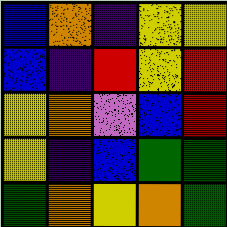[["blue", "orange", "indigo", "yellow", "yellow"], ["blue", "indigo", "red", "yellow", "red"], ["yellow", "orange", "violet", "blue", "red"], ["yellow", "indigo", "blue", "green", "green"], ["green", "orange", "yellow", "orange", "green"]]